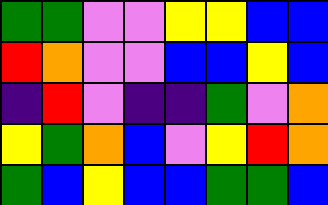[["green", "green", "violet", "violet", "yellow", "yellow", "blue", "blue"], ["red", "orange", "violet", "violet", "blue", "blue", "yellow", "blue"], ["indigo", "red", "violet", "indigo", "indigo", "green", "violet", "orange"], ["yellow", "green", "orange", "blue", "violet", "yellow", "red", "orange"], ["green", "blue", "yellow", "blue", "blue", "green", "green", "blue"]]